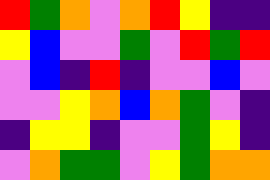[["red", "green", "orange", "violet", "orange", "red", "yellow", "indigo", "indigo"], ["yellow", "blue", "violet", "violet", "green", "violet", "red", "green", "red"], ["violet", "blue", "indigo", "red", "indigo", "violet", "violet", "blue", "violet"], ["violet", "violet", "yellow", "orange", "blue", "orange", "green", "violet", "indigo"], ["indigo", "yellow", "yellow", "indigo", "violet", "violet", "green", "yellow", "indigo"], ["violet", "orange", "green", "green", "violet", "yellow", "green", "orange", "orange"]]